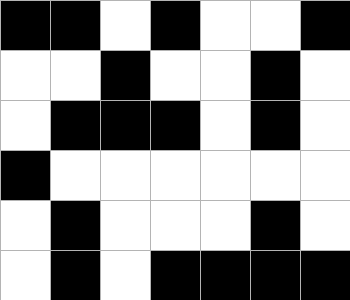[["black", "black", "white", "black", "white", "white", "black"], ["white", "white", "black", "white", "white", "black", "white"], ["white", "black", "black", "black", "white", "black", "white"], ["black", "white", "white", "white", "white", "white", "white"], ["white", "black", "white", "white", "white", "black", "white"], ["white", "black", "white", "black", "black", "black", "black"]]